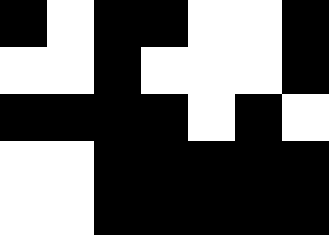[["black", "white", "black", "black", "white", "white", "black"], ["white", "white", "black", "white", "white", "white", "black"], ["black", "black", "black", "black", "white", "black", "white"], ["white", "white", "black", "black", "black", "black", "black"], ["white", "white", "black", "black", "black", "black", "black"]]